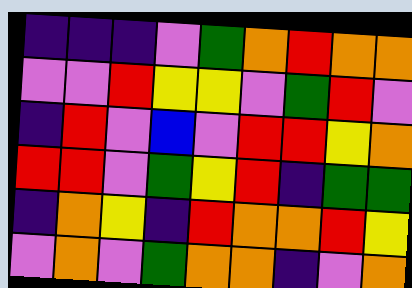[["indigo", "indigo", "indigo", "violet", "green", "orange", "red", "orange", "orange"], ["violet", "violet", "red", "yellow", "yellow", "violet", "green", "red", "violet"], ["indigo", "red", "violet", "blue", "violet", "red", "red", "yellow", "orange"], ["red", "red", "violet", "green", "yellow", "red", "indigo", "green", "green"], ["indigo", "orange", "yellow", "indigo", "red", "orange", "orange", "red", "yellow"], ["violet", "orange", "violet", "green", "orange", "orange", "indigo", "violet", "orange"]]